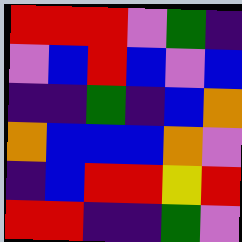[["red", "red", "red", "violet", "green", "indigo"], ["violet", "blue", "red", "blue", "violet", "blue"], ["indigo", "indigo", "green", "indigo", "blue", "orange"], ["orange", "blue", "blue", "blue", "orange", "violet"], ["indigo", "blue", "red", "red", "yellow", "red"], ["red", "red", "indigo", "indigo", "green", "violet"]]